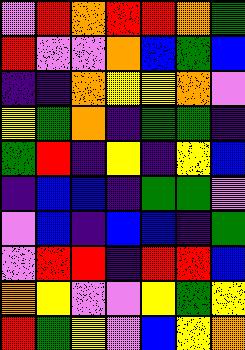[["violet", "red", "orange", "red", "red", "orange", "green"], ["red", "violet", "violet", "orange", "blue", "green", "blue"], ["indigo", "indigo", "orange", "yellow", "yellow", "orange", "violet"], ["yellow", "green", "orange", "indigo", "green", "green", "indigo"], ["green", "red", "indigo", "yellow", "indigo", "yellow", "blue"], ["indigo", "blue", "blue", "indigo", "green", "green", "violet"], ["violet", "blue", "indigo", "blue", "blue", "indigo", "green"], ["violet", "red", "red", "indigo", "red", "red", "blue"], ["orange", "yellow", "violet", "violet", "yellow", "green", "yellow"], ["red", "green", "yellow", "violet", "blue", "yellow", "orange"]]